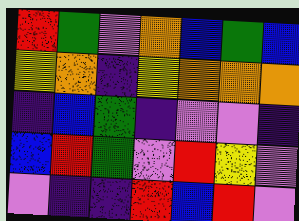[["red", "green", "violet", "orange", "blue", "green", "blue"], ["yellow", "orange", "indigo", "yellow", "orange", "orange", "orange"], ["indigo", "blue", "green", "indigo", "violet", "violet", "indigo"], ["blue", "red", "green", "violet", "red", "yellow", "violet"], ["violet", "indigo", "indigo", "red", "blue", "red", "violet"]]